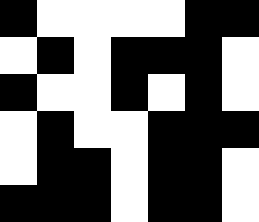[["black", "white", "white", "white", "white", "black", "black"], ["white", "black", "white", "black", "black", "black", "white"], ["black", "white", "white", "black", "white", "black", "white"], ["white", "black", "white", "white", "black", "black", "black"], ["white", "black", "black", "white", "black", "black", "white"], ["black", "black", "black", "white", "black", "black", "white"]]